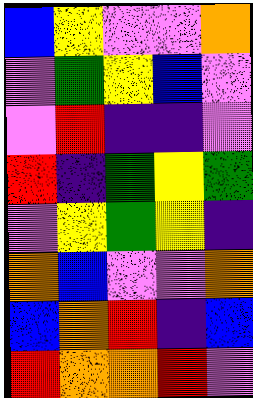[["blue", "yellow", "violet", "violet", "orange"], ["violet", "green", "yellow", "blue", "violet"], ["violet", "red", "indigo", "indigo", "violet"], ["red", "indigo", "green", "yellow", "green"], ["violet", "yellow", "green", "yellow", "indigo"], ["orange", "blue", "violet", "violet", "orange"], ["blue", "orange", "red", "indigo", "blue"], ["red", "orange", "orange", "red", "violet"]]